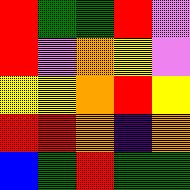[["red", "green", "green", "red", "violet"], ["red", "violet", "orange", "yellow", "violet"], ["yellow", "yellow", "orange", "red", "yellow"], ["red", "red", "orange", "indigo", "orange"], ["blue", "green", "red", "green", "green"]]